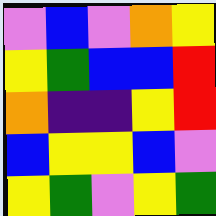[["violet", "blue", "violet", "orange", "yellow"], ["yellow", "green", "blue", "blue", "red"], ["orange", "indigo", "indigo", "yellow", "red"], ["blue", "yellow", "yellow", "blue", "violet"], ["yellow", "green", "violet", "yellow", "green"]]